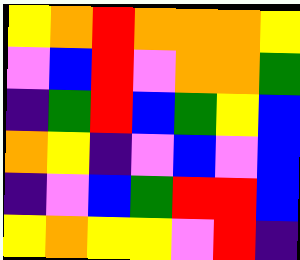[["yellow", "orange", "red", "orange", "orange", "orange", "yellow"], ["violet", "blue", "red", "violet", "orange", "orange", "green"], ["indigo", "green", "red", "blue", "green", "yellow", "blue"], ["orange", "yellow", "indigo", "violet", "blue", "violet", "blue"], ["indigo", "violet", "blue", "green", "red", "red", "blue"], ["yellow", "orange", "yellow", "yellow", "violet", "red", "indigo"]]